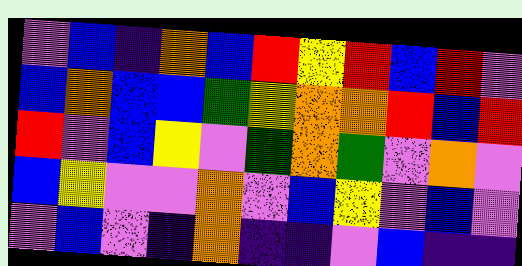[["violet", "blue", "indigo", "orange", "blue", "red", "yellow", "red", "blue", "red", "violet"], ["blue", "orange", "blue", "blue", "green", "yellow", "orange", "orange", "red", "blue", "red"], ["red", "violet", "blue", "yellow", "violet", "green", "orange", "green", "violet", "orange", "violet"], ["blue", "yellow", "violet", "violet", "orange", "violet", "blue", "yellow", "violet", "blue", "violet"], ["violet", "blue", "violet", "indigo", "orange", "indigo", "indigo", "violet", "blue", "indigo", "indigo"]]